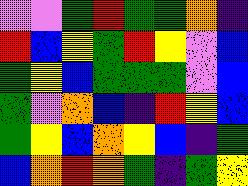[["violet", "violet", "green", "red", "green", "green", "orange", "indigo"], ["red", "blue", "yellow", "green", "red", "yellow", "violet", "blue"], ["green", "yellow", "blue", "green", "green", "green", "violet", "blue"], ["green", "violet", "orange", "blue", "indigo", "red", "yellow", "blue"], ["green", "yellow", "blue", "orange", "yellow", "blue", "indigo", "green"], ["blue", "orange", "red", "orange", "green", "indigo", "green", "yellow"]]